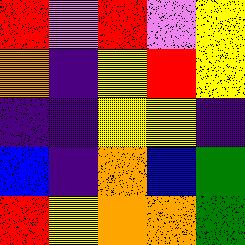[["red", "violet", "red", "violet", "yellow"], ["orange", "indigo", "yellow", "red", "yellow"], ["indigo", "indigo", "yellow", "yellow", "indigo"], ["blue", "indigo", "orange", "blue", "green"], ["red", "yellow", "orange", "orange", "green"]]